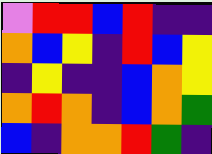[["violet", "red", "red", "blue", "red", "indigo", "indigo"], ["orange", "blue", "yellow", "indigo", "red", "blue", "yellow"], ["indigo", "yellow", "indigo", "indigo", "blue", "orange", "yellow"], ["orange", "red", "orange", "indigo", "blue", "orange", "green"], ["blue", "indigo", "orange", "orange", "red", "green", "indigo"]]